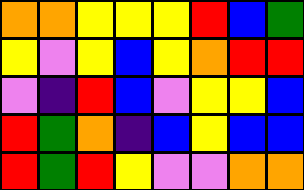[["orange", "orange", "yellow", "yellow", "yellow", "red", "blue", "green"], ["yellow", "violet", "yellow", "blue", "yellow", "orange", "red", "red"], ["violet", "indigo", "red", "blue", "violet", "yellow", "yellow", "blue"], ["red", "green", "orange", "indigo", "blue", "yellow", "blue", "blue"], ["red", "green", "red", "yellow", "violet", "violet", "orange", "orange"]]